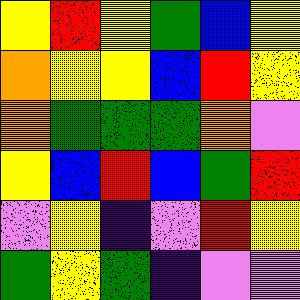[["yellow", "red", "yellow", "green", "blue", "yellow"], ["orange", "yellow", "yellow", "blue", "red", "yellow"], ["orange", "green", "green", "green", "orange", "violet"], ["yellow", "blue", "red", "blue", "green", "red"], ["violet", "yellow", "indigo", "violet", "red", "yellow"], ["green", "yellow", "green", "indigo", "violet", "violet"]]